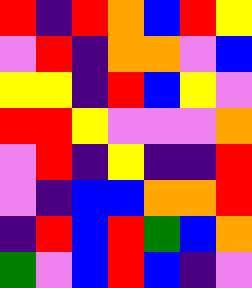[["red", "indigo", "red", "orange", "blue", "red", "yellow"], ["violet", "red", "indigo", "orange", "orange", "violet", "blue"], ["yellow", "yellow", "indigo", "red", "blue", "yellow", "violet"], ["red", "red", "yellow", "violet", "violet", "violet", "orange"], ["violet", "red", "indigo", "yellow", "indigo", "indigo", "red"], ["violet", "indigo", "blue", "blue", "orange", "orange", "red"], ["indigo", "red", "blue", "red", "green", "blue", "orange"], ["green", "violet", "blue", "red", "blue", "indigo", "violet"]]